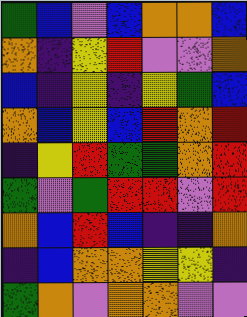[["green", "blue", "violet", "blue", "orange", "orange", "blue"], ["orange", "indigo", "yellow", "red", "violet", "violet", "orange"], ["blue", "indigo", "yellow", "indigo", "yellow", "green", "blue"], ["orange", "blue", "yellow", "blue", "red", "orange", "red"], ["indigo", "yellow", "red", "green", "green", "orange", "red"], ["green", "violet", "green", "red", "red", "violet", "red"], ["orange", "blue", "red", "blue", "indigo", "indigo", "orange"], ["indigo", "blue", "orange", "orange", "yellow", "yellow", "indigo"], ["green", "orange", "violet", "orange", "orange", "violet", "violet"]]